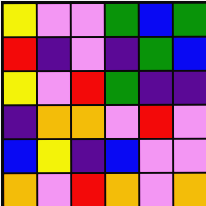[["yellow", "violet", "violet", "green", "blue", "green"], ["red", "indigo", "violet", "indigo", "green", "blue"], ["yellow", "violet", "red", "green", "indigo", "indigo"], ["indigo", "orange", "orange", "violet", "red", "violet"], ["blue", "yellow", "indigo", "blue", "violet", "violet"], ["orange", "violet", "red", "orange", "violet", "orange"]]